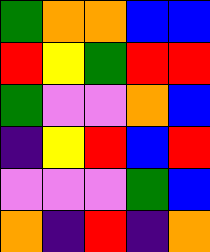[["green", "orange", "orange", "blue", "blue"], ["red", "yellow", "green", "red", "red"], ["green", "violet", "violet", "orange", "blue"], ["indigo", "yellow", "red", "blue", "red"], ["violet", "violet", "violet", "green", "blue"], ["orange", "indigo", "red", "indigo", "orange"]]